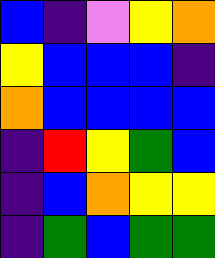[["blue", "indigo", "violet", "yellow", "orange"], ["yellow", "blue", "blue", "blue", "indigo"], ["orange", "blue", "blue", "blue", "blue"], ["indigo", "red", "yellow", "green", "blue"], ["indigo", "blue", "orange", "yellow", "yellow"], ["indigo", "green", "blue", "green", "green"]]